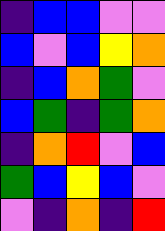[["indigo", "blue", "blue", "violet", "violet"], ["blue", "violet", "blue", "yellow", "orange"], ["indigo", "blue", "orange", "green", "violet"], ["blue", "green", "indigo", "green", "orange"], ["indigo", "orange", "red", "violet", "blue"], ["green", "blue", "yellow", "blue", "violet"], ["violet", "indigo", "orange", "indigo", "red"]]